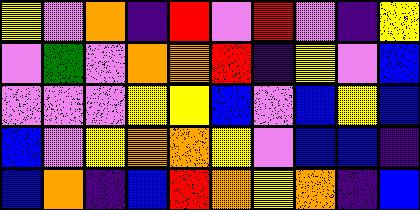[["yellow", "violet", "orange", "indigo", "red", "violet", "red", "violet", "indigo", "yellow"], ["violet", "green", "violet", "orange", "orange", "red", "indigo", "yellow", "violet", "blue"], ["violet", "violet", "violet", "yellow", "yellow", "blue", "violet", "blue", "yellow", "blue"], ["blue", "violet", "yellow", "orange", "orange", "yellow", "violet", "blue", "blue", "indigo"], ["blue", "orange", "indigo", "blue", "red", "orange", "yellow", "orange", "indigo", "blue"]]